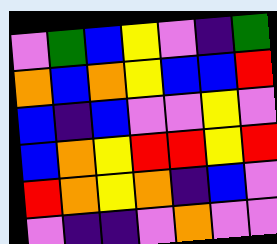[["violet", "green", "blue", "yellow", "violet", "indigo", "green"], ["orange", "blue", "orange", "yellow", "blue", "blue", "red"], ["blue", "indigo", "blue", "violet", "violet", "yellow", "violet"], ["blue", "orange", "yellow", "red", "red", "yellow", "red"], ["red", "orange", "yellow", "orange", "indigo", "blue", "violet"], ["violet", "indigo", "indigo", "violet", "orange", "violet", "violet"]]